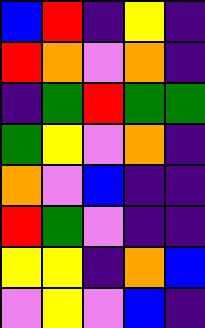[["blue", "red", "indigo", "yellow", "indigo"], ["red", "orange", "violet", "orange", "indigo"], ["indigo", "green", "red", "green", "green"], ["green", "yellow", "violet", "orange", "indigo"], ["orange", "violet", "blue", "indigo", "indigo"], ["red", "green", "violet", "indigo", "indigo"], ["yellow", "yellow", "indigo", "orange", "blue"], ["violet", "yellow", "violet", "blue", "indigo"]]